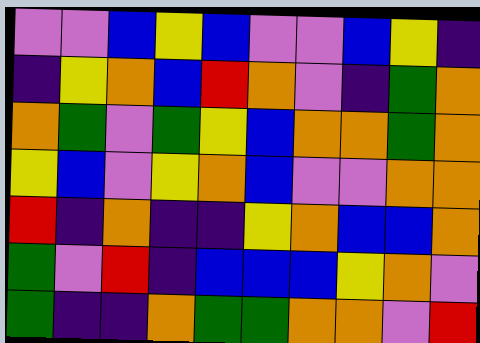[["violet", "violet", "blue", "yellow", "blue", "violet", "violet", "blue", "yellow", "indigo"], ["indigo", "yellow", "orange", "blue", "red", "orange", "violet", "indigo", "green", "orange"], ["orange", "green", "violet", "green", "yellow", "blue", "orange", "orange", "green", "orange"], ["yellow", "blue", "violet", "yellow", "orange", "blue", "violet", "violet", "orange", "orange"], ["red", "indigo", "orange", "indigo", "indigo", "yellow", "orange", "blue", "blue", "orange"], ["green", "violet", "red", "indigo", "blue", "blue", "blue", "yellow", "orange", "violet"], ["green", "indigo", "indigo", "orange", "green", "green", "orange", "orange", "violet", "red"]]